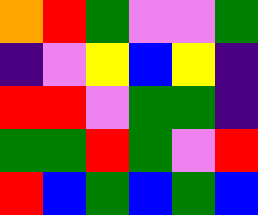[["orange", "red", "green", "violet", "violet", "green"], ["indigo", "violet", "yellow", "blue", "yellow", "indigo"], ["red", "red", "violet", "green", "green", "indigo"], ["green", "green", "red", "green", "violet", "red"], ["red", "blue", "green", "blue", "green", "blue"]]